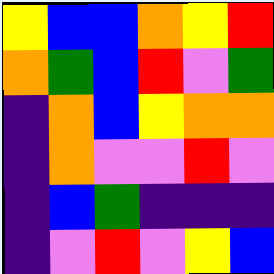[["yellow", "blue", "blue", "orange", "yellow", "red"], ["orange", "green", "blue", "red", "violet", "green"], ["indigo", "orange", "blue", "yellow", "orange", "orange"], ["indigo", "orange", "violet", "violet", "red", "violet"], ["indigo", "blue", "green", "indigo", "indigo", "indigo"], ["indigo", "violet", "red", "violet", "yellow", "blue"]]